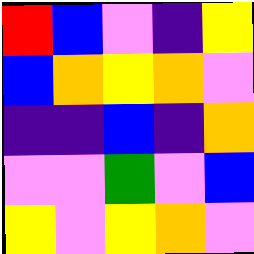[["red", "blue", "violet", "indigo", "yellow"], ["blue", "orange", "yellow", "orange", "violet"], ["indigo", "indigo", "blue", "indigo", "orange"], ["violet", "violet", "green", "violet", "blue"], ["yellow", "violet", "yellow", "orange", "violet"]]